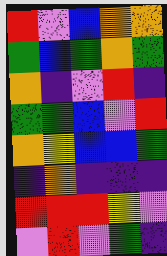[["red", "violet", "blue", "orange", "orange"], ["green", "blue", "green", "orange", "green"], ["orange", "indigo", "violet", "red", "indigo"], ["green", "green", "blue", "violet", "red"], ["orange", "yellow", "blue", "blue", "green"], ["indigo", "orange", "indigo", "indigo", "indigo"], ["red", "red", "red", "yellow", "violet"], ["violet", "red", "violet", "green", "indigo"]]